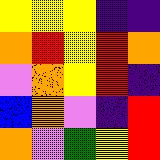[["yellow", "yellow", "yellow", "indigo", "indigo"], ["orange", "red", "yellow", "red", "orange"], ["violet", "orange", "yellow", "red", "indigo"], ["blue", "orange", "violet", "indigo", "red"], ["orange", "violet", "green", "yellow", "red"]]